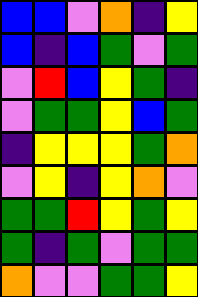[["blue", "blue", "violet", "orange", "indigo", "yellow"], ["blue", "indigo", "blue", "green", "violet", "green"], ["violet", "red", "blue", "yellow", "green", "indigo"], ["violet", "green", "green", "yellow", "blue", "green"], ["indigo", "yellow", "yellow", "yellow", "green", "orange"], ["violet", "yellow", "indigo", "yellow", "orange", "violet"], ["green", "green", "red", "yellow", "green", "yellow"], ["green", "indigo", "green", "violet", "green", "green"], ["orange", "violet", "violet", "green", "green", "yellow"]]